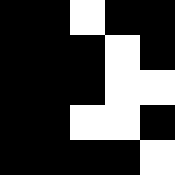[["black", "black", "white", "black", "black"], ["black", "black", "black", "white", "black"], ["black", "black", "black", "white", "white"], ["black", "black", "white", "white", "black"], ["black", "black", "black", "black", "white"]]